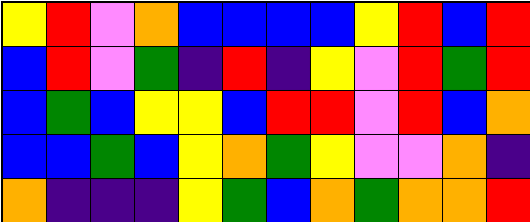[["yellow", "red", "violet", "orange", "blue", "blue", "blue", "blue", "yellow", "red", "blue", "red"], ["blue", "red", "violet", "green", "indigo", "red", "indigo", "yellow", "violet", "red", "green", "red"], ["blue", "green", "blue", "yellow", "yellow", "blue", "red", "red", "violet", "red", "blue", "orange"], ["blue", "blue", "green", "blue", "yellow", "orange", "green", "yellow", "violet", "violet", "orange", "indigo"], ["orange", "indigo", "indigo", "indigo", "yellow", "green", "blue", "orange", "green", "orange", "orange", "red"]]